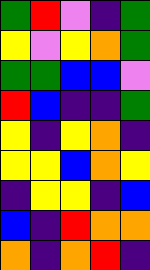[["green", "red", "violet", "indigo", "green"], ["yellow", "violet", "yellow", "orange", "green"], ["green", "green", "blue", "blue", "violet"], ["red", "blue", "indigo", "indigo", "green"], ["yellow", "indigo", "yellow", "orange", "indigo"], ["yellow", "yellow", "blue", "orange", "yellow"], ["indigo", "yellow", "yellow", "indigo", "blue"], ["blue", "indigo", "red", "orange", "orange"], ["orange", "indigo", "orange", "red", "indigo"]]